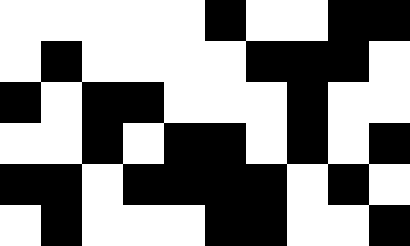[["white", "white", "white", "white", "white", "black", "white", "white", "black", "black"], ["white", "black", "white", "white", "white", "white", "black", "black", "black", "white"], ["black", "white", "black", "black", "white", "white", "white", "black", "white", "white"], ["white", "white", "black", "white", "black", "black", "white", "black", "white", "black"], ["black", "black", "white", "black", "black", "black", "black", "white", "black", "white"], ["white", "black", "white", "white", "white", "black", "black", "white", "white", "black"]]